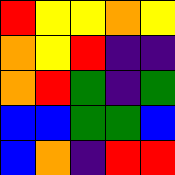[["red", "yellow", "yellow", "orange", "yellow"], ["orange", "yellow", "red", "indigo", "indigo"], ["orange", "red", "green", "indigo", "green"], ["blue", "blue", "green", "green", "blue"], ["blue", "orange", "indigo", "red", "red"]]